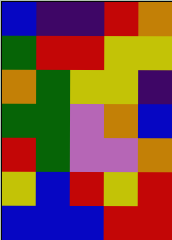[["blue", "indigo", "indigo", "red", "orange"], ["green", "red", "red", "yellow", "yellow"], ["orange", "green", "yellow", "yellow", "indigo"], ["green", "green", "violet", "orange", "blue"], ["red", "green", "violet", "violet", "orange"], ["yellow", "blue", "red", "yellow", "red"], ["blue", "blue", "blue", "red", "red"]]